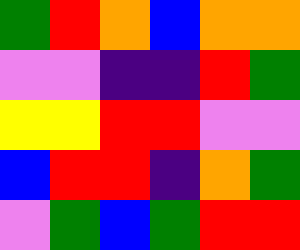[["green", "red", "orange", "blue", "orange", "orange"], ["violet", "violet", "indigo", "indigo", "red", "green"], ["yellow", "yellow", "red", "red", "violet", "violet"], ["blue", "red", "red", "indigo", "orange", "green"], ["violet", "green", "blue", "green", "red", "red"]]